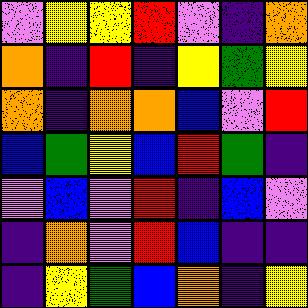[["violet", "yellow", "yellow", "red", "violet", "indigo", "orange"], ["orange", "indigo", "red", "indigo", "yellow", "green", "yellow"], ["orange", "indigo", "orange", "orange", "blue", "violet", "red"], ["blue", "green", "yellow", "blue", "red", "green", "indigo"], ["violet", "blue", "violet", "red", "indigo", "blue", "violet"], ["indigo", "orange", "violet", "red", "blue", "indigo", "indigo"], ["indigo", "yellow", "green", "blue", "orange", "indigo", "yellow"]]